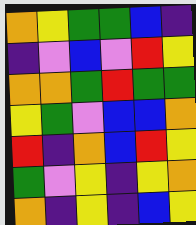[["orange", "yellow", "green", "green", "blue", "indigo"], ["indigo", "violet", "blue", "violet", "red", "yellow"], ["orange", "orange", "green", "red", "green", "green"], ["yellow", "green", "violet", "blue", "blue", "orange"], ["red", "indigo", "orange", "blue", "red", "yellow"], ["green", "violet", "yellow", "indigo", "yellow", "orange"], ["orange", "indigo", "yellow", "indigo", "blue", "yellow"]]